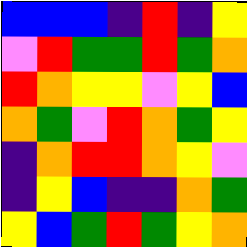[["blue", "blue", "blue", "indigo", "red", "indigo", "yellow"], ["violet", "red", "green", "green", "red", "green", "orange"], ["red", "orange", "yellow", "yellow", "violet", "yellow", "blue"], ["orange", "green", "violet", "red", "orange", "green", "yellow"], ["indigo", "orange", "red", "red", "orange", "yellow", "violet"], ["indigo", "yellow", "blue", "indigo", "indigo", "orange", "green"], ["yellow", "blue", "green", "red", "green", "yellow", "orange"]]